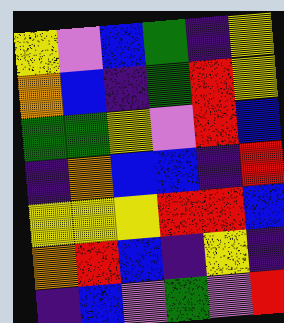[["yellow", "violet", "blue", "green", "indigo", "yellow"], ["orange", "blue", "indigo", "green", "red", "yellow"], ["green", "green", "yellow", "violet", "red", "blue"], ["indigo", "orange", "blue", "blue", "indigo", "red"], ["yellow", "yellow", "yellow", "red", "red", "blue"], ["orange", "red", "blue", "indigo", "yellow", "indigo"], ["indigo", "blue", "violet", "green", "violet", "red"]]